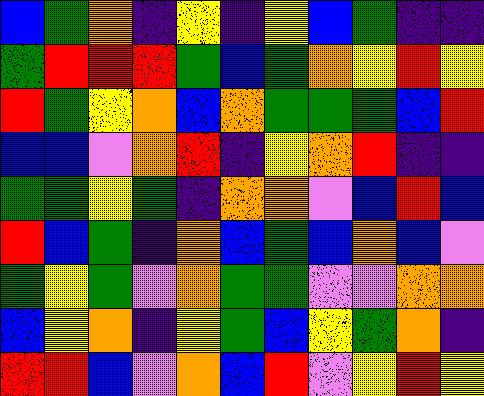[["blue", "green", "orange", "indigo", "yellow", "indigo", "yellow", "blue", "green", "indigo", "indigo"], ["green", "red", "red", "red", "green", "blue", "green", "orange", "yellow", "red", "yellow"], ["red", "green", "yellow", "orange", "blue", "orange", "green", "green", "green", "blue", "red"], ["blue", "blue", "violet", "orange", "red", "indigo", "yellow", "orange", "red", "indigo", "indigo"], ["green", "green", "yellow", "green", "indigo", "orange", "orange", "violet", "blue", "red", "blue"], ["red", "blue", "green", "indigo", "orange", "blue", "green", "blue", "orange", "blue", "violet"], ["green", "yellow", "green", "violet", "orange", "green", "green", "violet", "violet", "orange", "orange"], ["blue", "yellow", "orange", "indigo", "yellow", "green", "blue", "yellow", "green", "orange", "indigo"], ["red", "red", "blue", "violet", "orange", "blue", "red", "violet", "yellow", "red", "yellow"]]